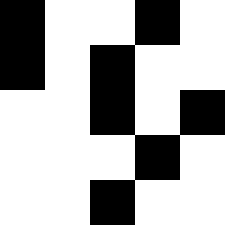[["black", "white", "white", "black", "white"], ["black", "white", "black", "white", "white"], ["white", "white", "black", "white", "black"], ["white", "white", "white", "black", "white"], ["white", "white", "black", "white", "white"]]